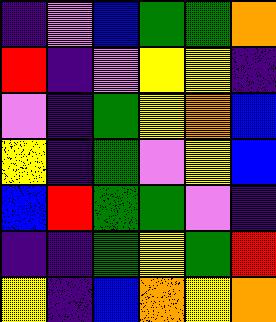[["indigo", "violet", "blue", "green", "green", "orange"], ["red", "indigo", "violet", "yellow", "yellow", "indigo"], ["violet", "indigo", "green", "yellow", "orange", "blue"], ["yellow", "indigo", "green", "violet", "yellow", "blue"], ["blue", "red", "green", "green", "violet", "indigo"], ["indigo", "indigo", "green", "yellow", "green", "red"], ["yellow", "indigo", "blue", "orange", "yellow", "orange"]]